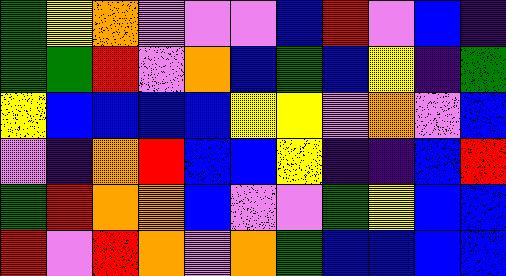[["green", "yellow", "orange", "violet", "violet", "violet", "blue", "red", "violet", "blue", "indigo"], ["green", "green", "red", "violet", "orange", "blue", "green", "blue", "yellow", "indigo", "green"], ["yellow", "blue", "blue", "blue", "blue", "yellow", "yellow", "violet", "orange", "violet", "blue"], ["violet", "indigo", "orange", "red", "blue", "blue", "yellow", "indigo", "indigo", "blue", "red"], ["green", "red", "orange", "orange", "blue", "violet", "violet", "green", "yellow", "blue", "blue"], ["red", "violet", "red", "orange", "violet", "orange", "green", "blue", "blue", "blue", "blue"]]